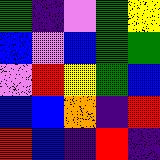[["green", "indigo", "violet", "green", "yellow"], ["blue", "violet", "blue", "green", "green"], ["violet", "red", "yellow", "green", "blue"], ["blue", "blue", "orange", "indigo", "red"], ["red", "blue", "indigo", "red", "indigo"]]